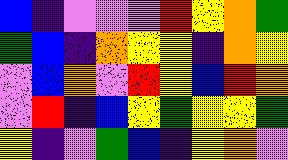[["blue", "indigo", "violet", "violet", "violet", "red", "yellow", "orange", "green"], ["green", "blue", "indigo", "orange", "yellow", "yellow", "indigo", "orange", "yellow"], ["violet", "blue", "orange", "violet", "red", "yellow", "blue", "red", "orange"], ["violet", "red", "indigo", "blue", "yellow", "green", "yellow", "yellow", "green"], ["yellow", "indigo", "violet", "green", "blue", "indigo", "yellow", "orange", "violet"]]